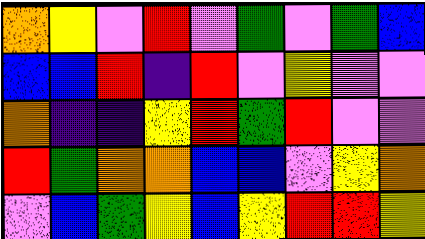[["orange", "yellow", "violet", "red", "violet", "green", "violet", "green", "blue"], ["blue", "blue", "red", "indigo", "red", "violet", "yellow", "violet", "violet"], ["orange", "indigo", "indigo", "yellow", "red", "green", "red", "violet", "violet"], ["red", "green", "orange", "orange", "blue", "blue", "violet", "yellow", "orange"], ["violet", "blue", "green", "yellow", "blue", "yellow", "red", "red", "yellow"]]